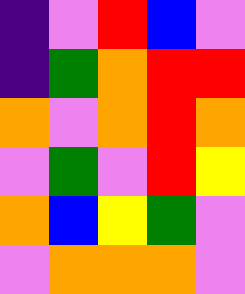[["indigo", "violet", "red", "blue", "violet"], ["indigo", "green", "orange", "red", "red"], ["orange", "violet", "orange", "red", "orange"], ["violet", "green", "violet", "red", "yellow"], ["orange", "blue", "yellow", "green", "violet"], ["violet", "orange", "orange", "orange", "violet"]]